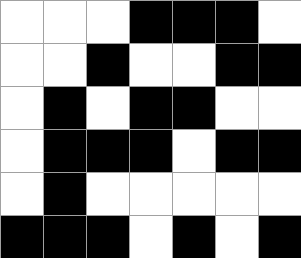[["white", "white", "white", "black", "black", "black", "white"], ["white", "white", "black", "white", "white", "black", "black"], ["white", "black", "white", "black", "black", "white", "white"], ["white", "black", "black", "black", "white", "black", "black"], ["white", "black", "white", "white", "white", "white", "white"], ["black", "black", "black", "white", "black", "white", "black"]]